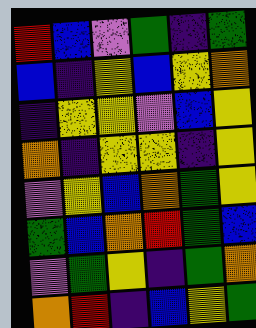[["red", "blue", "violet", "green", "indigo", "green"], ["blue", "indigo", "yellow", "blue", "yellow", "orange"], ["indigo", "yellow", "yellow", "violet", "blue", "yellow"], ["orange", "indigo", "yellow", "yellow", "indigo", "yellow"], ["violet", "yellow", "blue", "orange", "green", "yellow"], ["green", "blue", "orange", "red", "green", "blue"], ["violet", "green", "yellow", "indigo", "green", "orange"], ["orange", "red", "indigo", "blue", "yellow", "green"]]